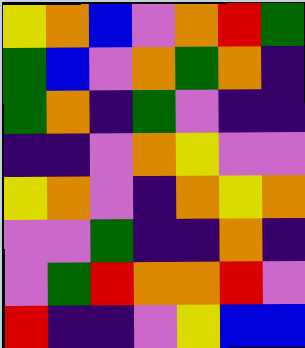[["yellow", "orange", "blue", "violet", "orange", "red", "green"], ["green", "blue", "violet", "orange", "green", "orange", "indigo"], ["green", "orange", "indigo", "green", "violet", "indigo", "indigo"], ["indigo", "indigo", "violet", "orange", "yellow", "violet", "violet"], ["yellow", "orange", "violet", "indigo", "orange", "yellow", "orange"], ["violet", "violet", "green", "indigo", "indigo", "orange", "indigo"], ["violet", "green", "red", "orange", "orange", "red", "violet"], ["red", "indigo", "indigo", "violet", "yellow", "blue", "blue"]]